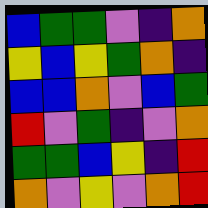[["blue", "green", "green", "violet", "indigo", "orange"], ["yellow", "blue", "yellow", "green", "orange", "indigo"], ["blue", "blue", "orange", "violet", "blue", "green"], ["red", "violet", "green", "indigo", "violet", "orange"], ["green", "green", "blue", "yellow", "indigo", "red"], ["orange", "violet", "yellow", "violet", "orange", "red"]]